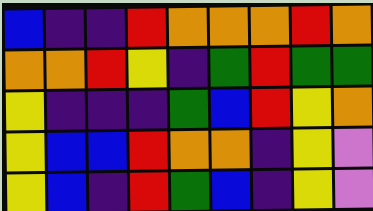[["blue", "indigo", "indigo", "red", "orange", "orange", "orange", "red", "orange"], ["orange", "orange", "red", "yellow", "indigo", "green", "red", "green", "green"], ["yellow", "indigo", "indigo", "indigo", "green", "blue", "red", "yellow", "orange"], ["yellow", "blue", "blue", "red", "orange", "orange", "indigo", "yellow", "violet"], ["yellow", "blue", "indigo", "red", "green", "blue", "indigo", "yellow", "violet"]]